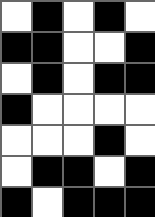[["white", "black", "white", "black", "white"], ["black", "black", "white", "white", "black"], ["white", "black", "white", "black", "black"], ["black", "white", "white", "white", "white"], ["white", "white", "white", "black", "white"], ["white", "black", "black", "white", "black"], ["black", "white", "black", "black", "black"]]